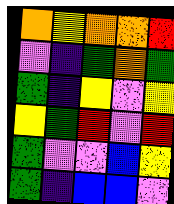[["orange", "yellow", "orange", "orange", "red"], ["violet", "indigo", "green", "orange", "green"], ["green", "indigo", "yellow", "violet", "yellow"], ["yellow", "green", "red", "violet", "red"], ["green", "violet", "violet", "blue", "yellow"], ["green", "indigo", "blue", "blue", "violet"]]